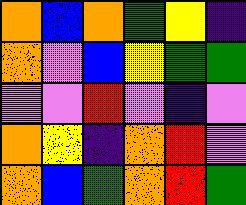[["orange", "blue", "orange", "green", "yellow", "indigo"], ["orange", "violet", "blue", "yellow", "green", "green"], ["violet", "violet", "red", "violet", "indigo", "violet"], ["orange", "yellow", "indigo", "orange", "red", "violet"], ["orange", "blue", "green", "orange", "red", "green"]]